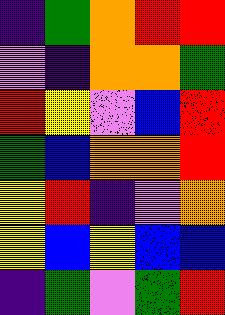[["indigo", "green", "orange", "red", "red"], ["violet", "indigo", "orange", "orange", "green"], ["red", "yellow", "violet", "blue", "red"], ["green", "blue", "orange", "orange", "red"], ["yellow", "red", "indigo", "violet", "orange"], ["yellow", "blue", "yellow", "blue", "blue"], ["indigo", "green", "violet", "green", "red"]]